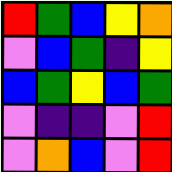[["red", "green", "blue", "yellow", "orange"], ["violet", "blue", "green", "indigo", "yellow"], ["blue", "green", "yellow", "blue", "green"], ["violet", "indigo", "indigo", "violet", "red"], ["violet", "orange", "blue", "violet", "red"]]